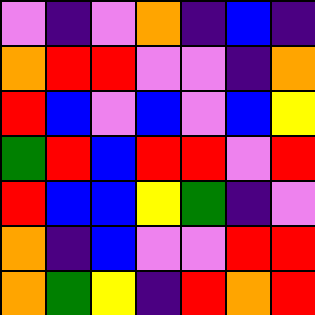[["violet", "indigo", "violet", "orange", "indigo", "blue", "indigo"], ["orange", "red", "red", "violet", "violet", "indigo", "orange"], ["red", "blue", "violet", "blue", "violet", "blue", "yellow"], ["green", "red", "blue", "red", "red", "violet", "red"], ["red", "blue", "blue", "yellow", "green", "indigo", "violet"], ["orange", "indigo", "blue", "violet", "violet", "red", "red"], ["orange", "green", "yellow", "indigo", "red", "orange", "red"]]